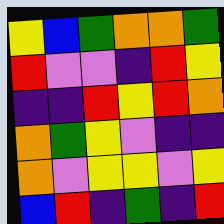[["yellow", "blue", "green", "orange", "orange", "green"], ["red", "violet", "violet", "indigo", "red", "yellow"], ["indigo", "indigo", "red", "yellow", "red", "orange"], ["orange", "green", "yellow", "violet", "indigo", "indigo"], ["orange", "violet", "yellow", "yellow", "violet", "yellow"], ["blue", "red", "indigo", "green", "indigo", "red"]]